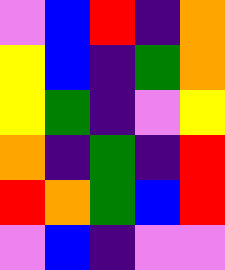[["violet", "blue", "red", "indigo", "orange"], ["yellow", "blue", "indigo", "green", "orange"], ["yellow", "green", "indigo", "violet", "yellow"], ["orange", "indigo", "green", "indigo", "red"], ["red", "orange", "green", "blue", "red"], ["violet", "blue", "indigo", "violet", "violet"]]